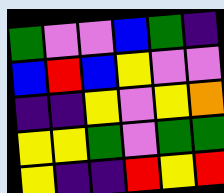[["green", "violet", "violet", "blue", "green", "indigo"], ["blue", "red", "blue", "yellow", "violet", "violet"], ["indigo", "indigo", "yellow", "violet", "yellow", "orange"], ["yellow", "yellow", "green", "violet", "green", "green"], ["yellow", "indigo", "indigo", "red", "yellow", "red"]]